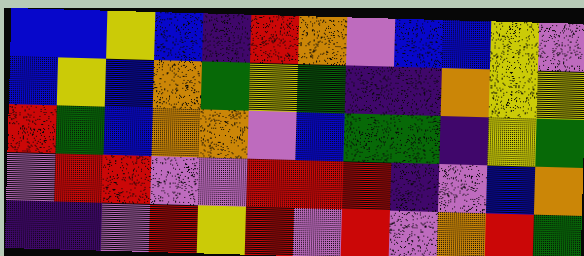[["blue", "blue", "yellow", "blue", "indigo", "red", "orange", "violet", "blue", "blue", "yellow", "violet"], ["blue", "yellow", "blue", "orange", "green", "yellow", "green", "indigo", "indigo", "orange", "yellow", "yellow"], ["red", "green", "blue", "orange", "orange", "violet", "blue", "green", "green", "indigo", "yellow", "green"], ["violet", "red", "red", "violet", "violet", "red", "red", "red", "indigo", "violet", "blue", "orange"], ["indigo", "indigo", "violet", "red", "yellow", "red", "violet", "red", "violet", "orange", "red", "green"]]